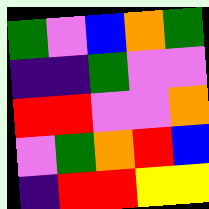[["green", "violet", "blue", "orange", "green"], ["indigo", "indigo", "green", "violet", "violet"], ["red", "red", "violet", "violet", "orange"], ["violet", "green", "orange", "red", "blue"], ["indigo", "red", "red", "yellow", "yellow"]]